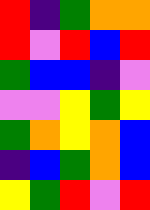[["red", "indigo", "green", "orange", "orange"], ["red", "violet", "red", "blue", "red"], ["green", "blue", "blue", "indigo", "violet"], ["violet", "violet", "yellow", "green", "yellow"], ["green", "orange", "yellow", "orange", "blue"], ["indigo", "blue", "green", "orange", "blue"], ["yellow", "green", "red", "violet", "red"]]